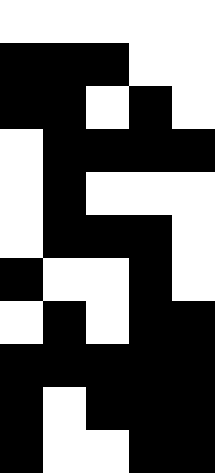[["white", "white", "white", "white", "white"], ["black", "black", "black", "white", "white"], ["black", "black", "white", "black", "white"], ["white", "black", "black", "black", "black"], ["white", "black", "white", "white", "white"], ["white", "black", "black", "black", "white"], ["black", "white", "white", "black", "white"], ["white", "black", "white", "black", "black"], ["black", "black", "black", "black", "black"], ["black", "white", "black", "black", "black"], ["black", "white", "white", "black", "black"]]